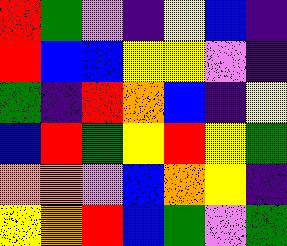[["red", "green", "violet", "indigo", "yellow", "blue", "indigo"], ["red", "blue", "blue", "yellow", "yellow", "violet", "indigo"], ["green", "indigo", "red", "orange", "blue", "indigo", "yellow"], ["blue", "red", "green", "yellow", "red", "yellow", "green"], ["orange", "orange", "violet", "blue", "orange", "yellow", "indigo"], ["yellow", "orange", "red", "blue", "green", "violet", "green"]]